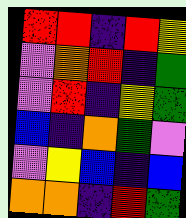[["red", "red", "indigo", "red", "yellow"], ["violet", "orange", "red", "indigo", "green"], ["violet", "red", "indigo", "yellow", "green"], ["blue", "indigo", "orange", "green", "violet"], ["violet", "yellow", "blue", "indigo", "blue"], ["orange", "orange", "indigo", "red", "green"]]